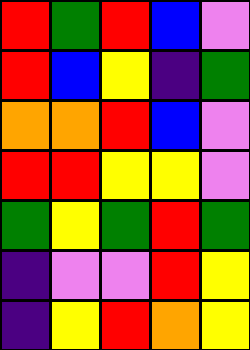[["red", "green", "red", "blue", "violet"], ["red", "blue", "yellow", "indigo", "green"], ["orange", "orange", "red", "blue", "violet"], ["red", "red", "yellow", "yellow", "violet"], ["green", "yellow", "green", "red", "green"], ["indigo", "violet", "violet", "red", "yellow"], ["indigo", "yellow", "red", "orange", "yellow"]]